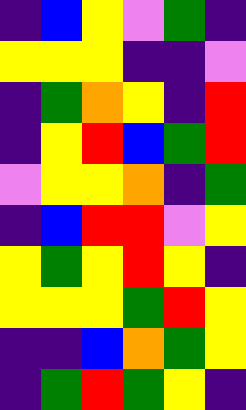[["indigo", "blue", "yellow", "violet", "green", "indigo"], ["yellow", "yellow", "yellow", "indigo", "indigo", "violet"], ["indigo", "green", "orange", "yellow", "indigo", "red"], ["indigo", "yellow", "red", "blue", "green", "red"], ["violet", "yellow", "yellow", "orange", "indigo", "green"], ["indigo", "blue", "red", "red", "violet", "yellow"], ["yellow", "green", "yellow", "red", "yellow", "indigo"], ["yellow", "yellow", "yellow", "green", "red", "yellow"], ["indigo", "indigo", "blue", "orange", "green", "yellow"], ["indigo", "green", "red", "green", "yellow", "indigo"]]